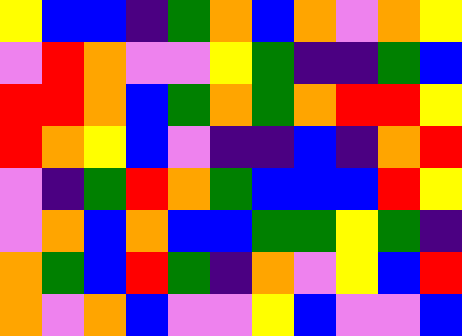[["yellow", "blue", "blue", "indigo", "green", "orange", "blue", "orange", "violet", "orange", "yellow"], ["violet", "red", "orange", "violet", "violet", "yellow", "green", "indigo", "indigo", "green", "blue"], ["red", "red", "orange", "blue", "green", "orange", "green", "orange", "red", "red", "yellow"], ["red", "orange", "yellow", "blue", "violet", "indigo", "indigo", "blue", "indigo", "orange", "red"], ["violet", "indigo", "green", "red", "orange", "green", "blue", "blue", "blue", "red", "yellow"], ["violet", "orange", "blue", "orange", "blue", "blue", "green", "green", "yellow", "green", "indigo"], ["orange", "green", "blue", "red", "green", "indigo", "orange", "violet", "yellow", "blue", "red"], ["orange", "violet", "orange", "blue", "violet", "violet", "yellow", "blue", "violet", "violet", "blue"]]